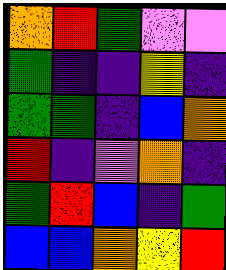[["orange", "red", "green", "violet", "violet"], ["green", "indigo", "indigo", "yellow", "indigo"], ["green", "green", "indigo", "blue", "orange"], ["red", "indigo", "violet", "orange", "indigo"], ["green", "red", "blue", "indigo", "green"], ["blue", "blue", "orange", "yellow", "red"]]